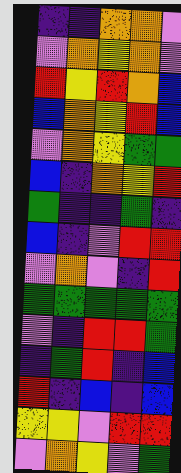[["indigo", "indigo", "orange", "orange", "violet"], ["violet", "orange", "yellow", "orange", "violet"], ["red", "yellow", "red", "orange", "blue"], ["blue", "orange", "yellow", "red", "blue"], ["violet", "orange", "yellow", "green", "green"], ["blue", "indigo", "orange", "yellow", "red"], ["green", "indigo", "indigo", "green", "indigo"], ["blue", "indigo", "violet", "red", "red"], ["violet", "orange", "violet", "indigo", "red"], ["green", "green", "green", "green", "green"], ["violet", "indigo", "red", "red", "green"], ["indigo", "green", "red", "indigo", "blue"], ["red", "indigo", "blue", "indigo", "blue"], ["yellow", "yellow", "violet", "red", "red"], ["violet", "orange", "yellow", "violet", "green"]]